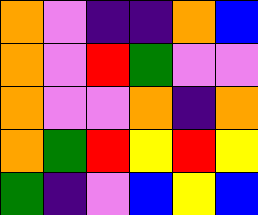[["orange", "violet", "indigo", "indigo", "orange", "blue"], ["orange", "violet", "red", "green", "violet", "violet"], ["orange", "violet", "violet", "orange", "indigo", "orange"], ["orange", "green", "red", "yellow", "red", "yellow"], ["green", "indigo", "violet", "blue", "yellow", "blue"]]